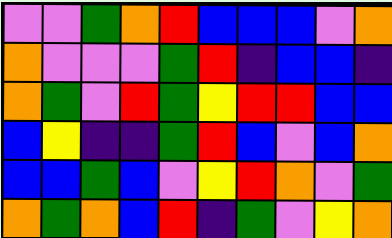[["violet", "violet", "green", "orange", "red", "blue", "blue", "blue", "violet", "orange"], ["orange", "violet", "violet", "violet", "green", "red", "indigo", "blue", "blue", "indigo"], ["orange", "green", "violet", "red", "green", "yellow", "red", "red", "blue", "blue"], ["blue", "yellow", "indigo", "indigo", "green", "red", "blue", "violet", "blue", "orange"], ["blue", "blue", "green", "blue", "violet", "yellow", "red", "orange", "violet", "green"], ["orange", "green", "orange", "blue", "red", "indigo", "green", "violet", "yellow", "orange"]]